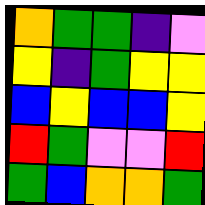[["orange", "green", "green", "indigo", "violet"], ["yellow", "indigo", "green", "yellow", "yellow"], ["blue", "yellow", "blue", "blue", "yellow"], ["red", "green", "violet", "violet", "red"], ["green", "blue", "orange", "orange", "green"]]